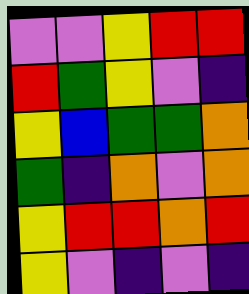[["violet", "violet", "yellow", "red", "red"], ["red", "green", "yellow", "violet", "indigo"], ["yellow", "blue", "green", "green", "orange"], ["green", "indigo", "orange", "violet", "orange"], ["yellow", "red", "red", "orange", "red"], ["yellow", "violet", "indigo", "violet", "indigo"]]